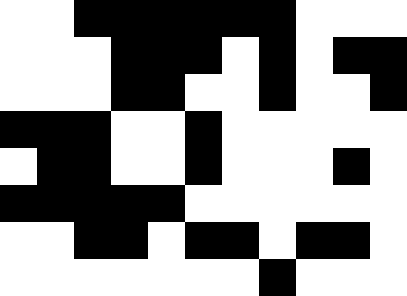[["white", "white", "black", "black", "black", "black", "black", "black", "white", "white", "white"], ["white", "white", "white", "black", "black", "black", "white", "black", "white", "black", "black"], ["white", "white", "white", "black", "black", "white", "white", "black", "white", "white", "black"], ["black", "black", "black", "white", "white", "black", "white", "white", "white", "white", "white"], ["white", "black", "black", "white", "white", "black", "white", "white", "white", "black", "white"], ["black", "black", "black", "black", "black", "white", "white", "white", "white", "white", "white"], ["white", "white", "black", "black", "white", "black", "black", "white", "black", "black", "white"], ["white", "white", "white", "white", "white", "white", "white", "black", "white", "white", "white"]]